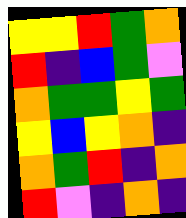[["yellow", "yellow", "red", "green", "orange"], ["red", "indigo", "blue", "green", "violet"], ["orange", "green", "green", "yellow", "green"], ["yellow", "blue", "yellow", "orange", "indigo"], ["orange", "green", "red", "indigo", "orange"], ["red", "violet", "indigo", "orange", "indigo"]]